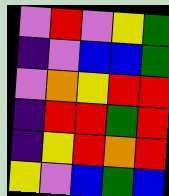[["violet", "red", "violet", "yellow", "green"], ["indigo", "violet", "blue", "blue", "green"], ["violet", "orange", "yellow", "red", "red"], ["indigo", "red", "red", "green", "red"], ["indigo", "yellow", "red", "orange", "red"], ["yellow", "violet", "blue", "green", "blue"]]